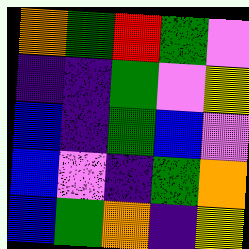[["orange", "green", "red", "green", "violet"], ["indigo", "indigo", "green", "violet", "yellow"], ["blue", "indigo", "green", "blue", "violet"], ["blue", "violet", "indigo", "green", "orange"], ["blue", "green", "orange", "indigo", "yellow"]]